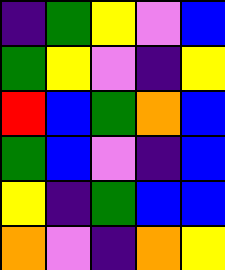[["indigo", "green", "yellow", "violet", "blue"], ["green", "yellow", "violet", "indigo", "yellow"], ["red", "blue", "green", "orange", "blue"], ["green", "blue", "violet", "indigo", "blue"], ["yellow", "indigo", "green", "blue", "blue"], ["orange", "violet", "indigo", "orange", "yellow"]]